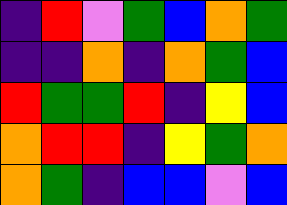[["indigo", "red", "violet", "green", "blue", "orange", "green"], ["indigo", "indigo", "orange", "indigo", "orange", "green", "blue"], ["red", "green", "green", "red", "indigo", "yellow", "blue"], ["orange", "red", "red", "indigo", "yellow", "green", "orange"], ["orange", "green", "indigo", "blue", "blue", "violet", "blue"]]